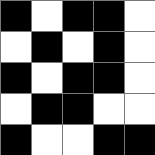[["black", "white", "black", "black", "white"], ["white", "black", "white", "black", "white"], ["black", "white", "black", "black", "white"], ["white", "black", "black", "white", "white"], ["black", "white", "white", "black", "black"]]